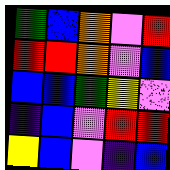[["green", "blue", "orange", "violet", "red"], ["red", "red", "orange", "violet", "blue"], ["blue", "blue", "green", "yellow", "violet"], ["indigo", "blue", "violet", "red", "red"], ["yellow", "blue", "violet", "indigo", "blue"]]